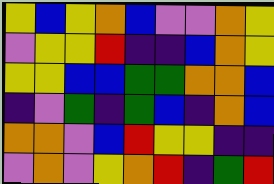[["yellow", "blue", "yellow", "orange", "blue", "violet", "violet", "orange", "yellow"], ["violet", "yellow", "yellow", "red", "indigo", "indigo", "blue", "orange", "yellow"], ["yellow", "yellow", "blue", "blue", "green", "green", "orange", "orange", "blue"], ["indigo", "violet", "green", "indigo", "green", "blue", "indigo", "orange", "blue"], ["orange", "orange", "violet", "blue", "red", "yellow", "yellow", "indigo", "indigo"], ["violet", "orange", "violet", "yellow", "orange", "red", "indigo", "green", "red"]]